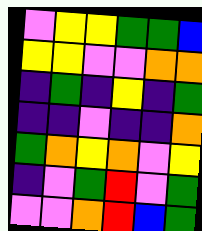[["violet", "yellow", "yellow", "green", "green", "blue"], ["yellow", "yellow", "violet", "violet", "orange", "orange"], ["indigo", "green", "indigo", "yellow", "indigo", "green"], ["indigo", "indigo", "violet", "indigo", "indigo", "orange"], ["green", "orange", "yellow", "orange", "violet", "yellow"], ["indigo", "violet", "green", "red", "violet", "green"], ["violet", "violet", "orange", "red", "blue", "green"]]